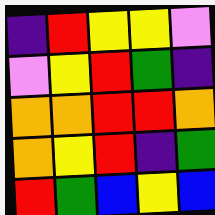[["indigo", "red", "yellow", "yellow", "violet"], ["violet", "yellow", "red", "green", "indigo"], ["orange", "orange", "red", "red", "orange"], ["orange", "yellow", "red", "indigo", "green"], ["red", "green", "blue", "yellow", "blue"]]